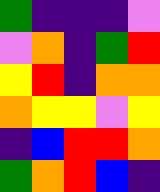[["green", "indigo", "indigo", "indigo", "violet"], ["violet", "orange", "indigo", "green", "red"], ["yellow", "red", "indigo", "orange", "orange"], ["orange", "yellow", "yellow", "violet", "yellow"], ["indigo", "blue", "red", "red", "orange"], ["green", "orange", "red", "blue", "indigo"]]